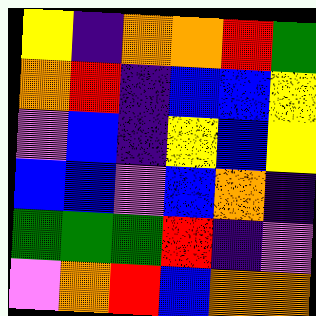[["yellow", "indigo", "orange", "orange", "red", "green"], ["orange", "red", "indigo", "blue", "blue", "yellow"], ["violet", "blue", "indigo", "yellow", "blue", "yellow"], ["blue", "blue", "violet", "blue", "orange", "indigo"], ["green", "green", "green", "red", "indigo", "violet"], ["violet", "orange", "red", "blue", "orange", "orange"]]